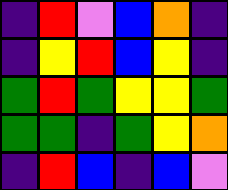[["indigo", "red", "violet", "blue", "orange", "indigo"], ["indigo", "yellow", "red", "blue", "yellow", "indigo"], ["green", "red", "green", "yellow", "yellow", "green"], ["green", "green", "indigo", "green", "yellow", "orange"], ["indigo", "red", "blue", "indigo", "blue", "violet"]]